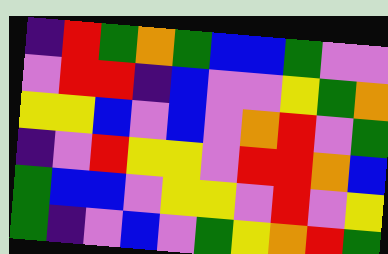[["indigo", "red", "green", "orange", "green", "blue", "blue", "green", "violet", "violet"], ["violet", "red", "red", "indigo", "blue", "violet", "violet", "yellow", "green", "orange"], ["yellow", "yellow", "blue", "violet", "blue", "violet", "orange", "red", "violet", "green"], ["indigo", "violet", "red", "yellow", "yellow", "violet", "red", "red", "orange", "blue"], ["green", "blue", "blue", "violet", "yellow", "yellow", "violet", "red", "violet", "yellow"], ["green", "indigo", "violet", "blue", "violet", "green", "yellow", "orange", "red", "green"]]